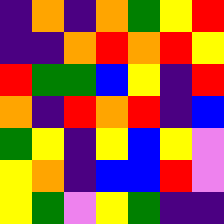[["indigo", "orange", "indigo", "orange", "green", "yellow", "red"], ["indigo", "indigo", "orange", "red", "orange", "red", "yellow"], ["red", "green", "green", "blue", "yellow", "indigo", "red"], ["orange", "indigo", "red", "orange", "red", "indigo", "blue"], ["green", "yellow", "indigo", "yellow", "blue", "yellow", "violet"], ["yellow", "orange", "indigo", "blue", "blue", "red", "violet"], ["yellow", "green", "violet", "yellow", "green", "indigo", "indigo"]]